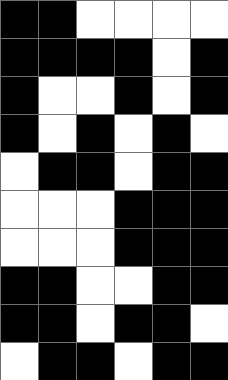[["black", "black", "white", "white", "white", "white"], ["black", "black", "black", "black", "white", "black"], ["black", "white", "white", "black", "white", "black"], ["black", "white", "black", "white", "black", "white"], ["white", "black", "black", "white", "black", "black"], ["white", "white", "white", "black", "black", "black"], ["white", "white", "white", "black", "black", "black"], ["black", "black", "white", "white", "black", "black"], ["black", "black", "white", "black", "black", "white"], ["white", "black", "black", "white", "black", "black"]]